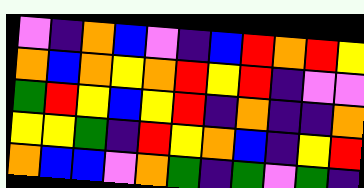[["violet", "indigo", "orange", "blue", "violet", "indigo", "blue", "red", "orange", "red", "yellow"], ["orange", "blue", "orange", "yellow", "orange", "red", "yellow", "red", "indigo", "violet", "violet"], ["green", "red", "yellow", "blue", "yellow", "red", "indigo", "orange", "indigo", "indigo", "orange"], ["yellow", "yellow", "green", "indigo", "red", "yellow", "orange", "blue", "indigo", "yellow", "red"], ["orange", "blue", "blue", "violet", "orange", "green", "indigo", "green", "violet", "green", "indigo"]]